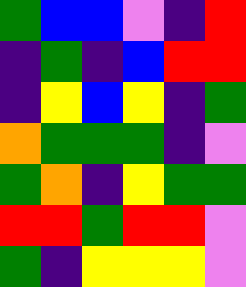[["green", "blue", "blue", "violet", "indigo", "red"], ["indigo", "green", "indigo", "blue", "red", "red"], ["indigo", "yellow", "blue", "yellow", "indigo", "green"], ["orange", "green", "green", "green", "indigo", "violet"], ["green", "orange", "indigo", "yellow", "green", "green"], ["red", "red", "green", "red", "red", "violet"], ["green", "indigo", "yellow", "yellow", "yellow", "violet"]]